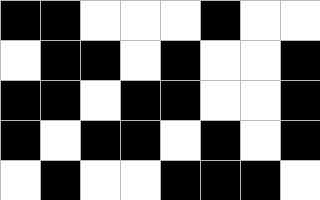[["black", "black", "white", "white", "white", "black", "white", "white"], ["white", "black", "black", "white", "black", "white", "white", "black"], ["black", "black", "white", "black", "black", "white", "white", "black"], ["black", "white", "black", "black", "white", "black", "white", "black"], ["white", "black", "white", "white", "black", "black", "black", "white"]]